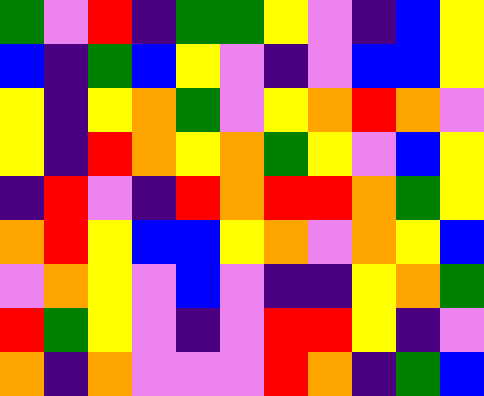[["green", "violet", "red", "indigo", "green", "green", "yellow", "violet", "indigo", "blue", "yellow"], ["blue", "indigo", "green", "blue", "yellow", "violet", "indigo", "violet", "blue", "blue", "yellow"], ["yellow", "indigo", "yellow", "orange", "green", "violet", "yellow", "orange", "red", "orange", "violet"], ["yellow", "indigo", "red", "orange", "yellow", "orange", "green", "yellow", "violet", "blue", "yellow"], ["indigo", "red", "violet", "indigo", "red", "orange", "red", "red", "orange", "green", "yellow"], ["orange", "red", "yellow", "blue", "blue", "yellow", "orange", "violet", "orange", "yellow", "blue"], ["violet", "orange", "yellow", "violet", "blue", "violet", "indigo", "indigo", "yellow", "orange", "green"], ["red", "green", "yellow", "violet", "indigo", "violet", "red", "red", "yellow", "indigo", "violet"], ["orange", "indigo", "orange", "violet", "violet", "violet", "red", "orange", "indigo", "green", "blue"]]